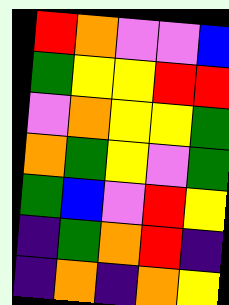[["red", "orange", "violet", "violet", "blue"], ["green", "yellow", "yellow", "red", "red"], ["violet", "orange", "yellow", "yellow", "green"], ["orange", "green", "yellow", "violet", "green"], ["green", "blue", "violet", "red", "yellow"], ["indigo", "green", "orange", "red", "indigo"], ["indigo", "orange", "indigo", "orange", "yellow"]]